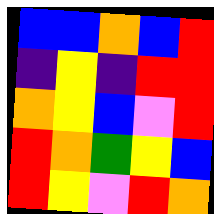[["blue", "blue", "orange", "blue", "red"], ["indigo", "yellow", "indigo", "red", "red"], ["orange", "yellow", "blue", "violet", "red"], ["red", "orange", "green", "yellow", "blue"], ["red", "yellow", "violet", "red", "orange"]]